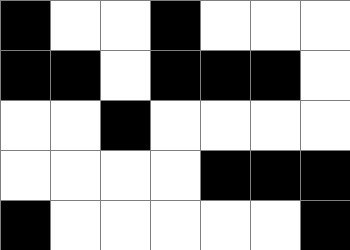[["black", "white", "white", "black", "white", "white", "white"], ["black", "black", "white", "black", "black", "black", "white"], ["white", "white", "black", "white", "white", "white", "white"], ["white", "white", "white", "white", "black", "black", "black"], ["black", "white", "white", "white", "white", "white", "black"]]